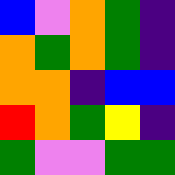[["blue", "violet", "orange", "green", "indigo"], ["orange", "green", "orange", "green", "indigo"], ["orange", "orange", "indigo", "blue", "blue"], ["red", "orange", "green", "yellow", "indigo"], ["green", "violet", "violet", "green", "green"]]